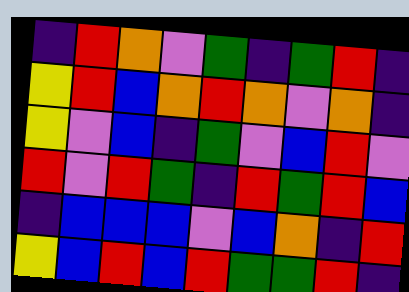[["indigo", "red", "orange", "violet", "green", "indigo", "green", "red", "indigo"], ["yellow", "red", "blue", "orange", "red", "orange", "violet", "orange", "indigo"], ["yellow", "violet", "blue", "indigo", "green", "violet", "blue", "red", "violet"], ["red", "violet", "red", "green", "indigo", "red", "green", "red", "blue"], ["indigo", "blue", "blue", "blue", "violet", "blue", "orange", "indigo", "red"], ["yellow", "blue", "red", "blue", "red", "green", "green", "red", "indigo"]]